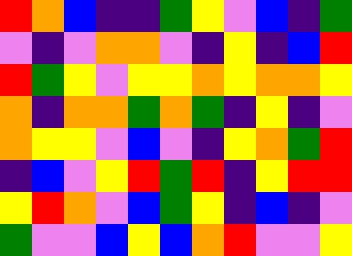[["red", "orange", "blue", "indigo", "indigo", "green", "yellow", "violet", "blue", "indigo", "green"], ["violet", "indigo", "violet", "orange", "orange", "violet", "indigo", "yellow", "indigo", "blue", "red"], ["red", "green", "yellow", "violet", "yellow", "yellow", "orange", "yellow", "orange", "orange", "yellow"], ["orange", "indigo", "orange", "orange", "green", "orange", "green", "indigo", "yellow", "indigo", "violet"], ["orange", "yellow", "yellow", "violet", "blue", "violet", "indigo", "yellow", "orange", "green", "red"], ["indigo", "blue", "violet", "yellow", "red", "green", "red", "indigo", "yellow", "red", "red"], ["yellow", "red", "orange", "violet", "blue", "green", "yellow", "indigo", "blue", "indigo", "violet"], ["green", "violet", "violet", "blue", "yellow", "blue", "orange", "red", "violet", "violet", "yellow"]]